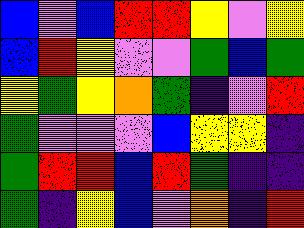[["blue", "violet", "blue", "red", "red", "yellow", "violet", "yellow"], ["blue", "red", "yellow", "violet", "violet", "green", "blue", "green"], ["yellow", "green", "yellow", "orange", "green", "indigo", "violet", "red"], ["green", "violet", "violet", "violet", "blue", "yellow", "yellow", "indigo"], ["green", "red", "red", "blue", "red", "green", "indigo", "indigo"], ["green", "indigo", "yellow", "blue", "violet", "orange", "indigo", "red"]]